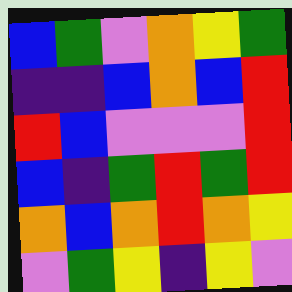[["blue", "green", "violet", "orange", "yellow", "green"], ["indigo", "indigo", "blue", "orange", "blue", "red"], ["red", "blue", "violet", "violet", "violet", "red"], ["blue", "indigo", "green", "red", "green", "red"], ["orange", "blue", "orange", "red", "orange", "yellow"], ["violet", "green", "yellow", "indigo", "yellow", "violet"]]